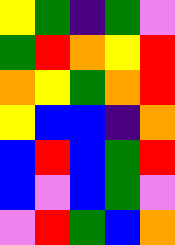[["yellow", "green", "indigo", "green", "violet"], ["green", "red", "orange", "yellow", "red"], ["orange", "yellow", "green", "orange", "red"], ["yellow", "blue", "blue", "indigo", "orange"], ["blue", "red", "blue", "green", "red"], ["blue", "violet", "blue", "green", "violet"], ["violet", "red", "green", "blue", "orange"]]